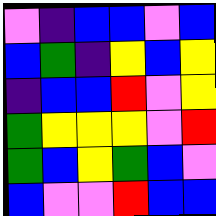[["violet", "indigo", "blue", "blue", "violet", "blue"], ["blue", "green", "indigo", "yellow", "blue", "yellow"], ["indigo", "blue", "blue", "red", "violet", "yellow"], ["green", "yellow", "yellow", "yellow", "violet", "red"], ["green", "blue", "yellow", "green", "blue", "violet"], ["blue", "violet", "violet", "red", "blue", "blue"]]